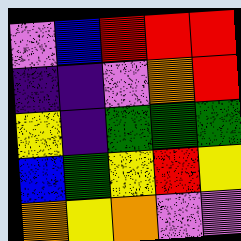[["violet", "blue", "red", "red", "red"], ["indigo", "indigo", "violet", "orange", "red"], ["yellow", "indigo", "green", "green", "green"], ["blue", "green", "yellow", "red", "yellow"], ["orange", "yellow", "orange", "violet", "violet"]]